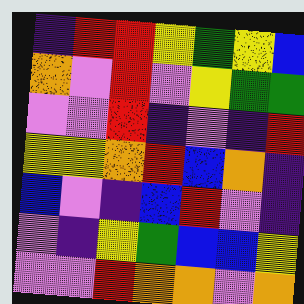[["indigo", "red", "red", "yellow", "green", "yellow", "blue"], ["orange", "violet", "red", "violet", "yellow", "green", "green"], ["violet", "violet", "red", "indigo", "violet", "indigo", "red"], ["yellow", "yellow", "orange", "red", "blue", "orange", "indigo"], ["blue", "violet", "indigo", "blue", "red", "violet", "indigo"], ["violet", "indigo", "yellow", "green", "blue", "blue", "yellow"], ["violet", "violet", "red", "orange", "orange", "violet", "orange"]]